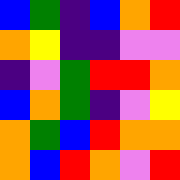[["blue", "green", "indigo", "blue", "orange", "red"], ["orange", "yellow", "indigo", "indigo", "violet", "violet"], ["indigo", "violet", "green", "red", "red", "orange"], ["blue", "orange", "green", "indigo", "violet", "yellow"], ["orange", "green", "blue", "red", "orange", "orange"], ["orange", "blue", "red", "orange", "violet", "red"]]